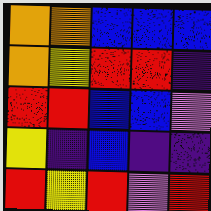[["orange", "orange", "blue", "blue", "blue"], ["orange", "yellow", "red", "red", "indigo"], ["red", "red", "blue", "blue", "violet"], ["yellow", "indigo", "blue", "indigo", "indigo"], ["red", "yellow", "red", "violet", "red"]]